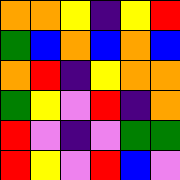[["orange", "orange", "yellow", "indigo", "yellow", "red"], ["green", "blue", "orange", "blue", "orange", "blue"], ["orange", "red", "indigo", "yellow", "orange", "orange"], ["green", "yellow", "violet", "red", "indigo", "orange"], ["red", "violet", "indigo", "violet", "green", "green"], ["red", "yellow", "violet", "red", "blue", "violet"]]